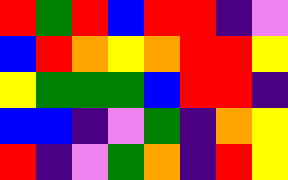[["red", "green", "red", "blue", "red", "red", "indigo", "violet"], ["blue", "red", "orange", "yellow", "orange", "red", "red", "yellow"], ["yellow", "green", "green", "green", "blue", "red", "red", "indigo"], ["blue", "blue", "indigo", "violet", "green", "indigo", "orange", "yellow"], ["red", "indigo", "violet", "green", "orange", "indigo", "red", "yellow"]]